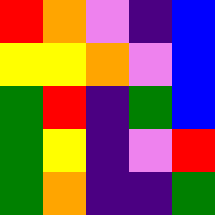[["red", "orange", "violet", "indigo", "blue"], ["yellow", "yellow", "orange", "violet", "blue"], ["green", "red", "indigo", "green", "blue"], ["green", "yellow", "indigo", "violet", "red"], ["green", "orange", "indigo", "indigo", "green"]]